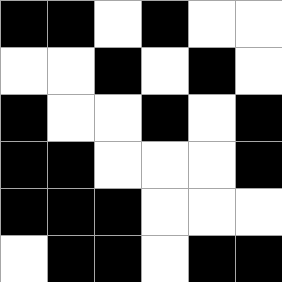[["black", "black", "white", "black", "white", "white"], ["white", "white", "black", "white", "black", "white"], ["black", "white", "white", "black", "white", "black"], ["black", "black", "white", "white", "white", "black"], ["black", "black", "black", "white", "white", "white"], ["white", "black", "black", "white", "black", "black"]]